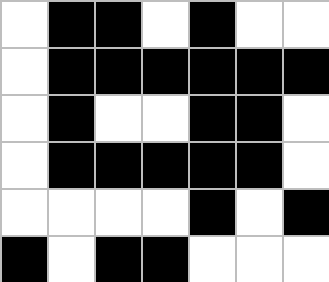[["white", "black", "black", "white", "black", "white", "white"], ["white", "black", "black", "black", "black", "black", "black"], ["white", "black", "white", "white", "black", "black", "white"], ["white", "black", "black", "black", "black", "black", "white"], ["white", "white", "white", "white", "black", "white", "black"], ["black", "white", "black", "black", "white", "white", "white"]]